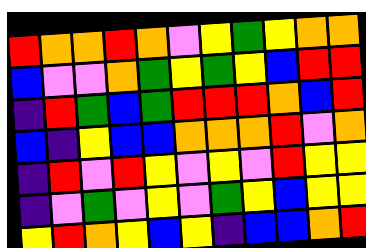[["red", "orange", "orange", "red", "orange", "violet", "yellow", "green", "yellow", "orange", "orange"], ["blue", "violet", "violet", "orange", "green", "yellow", "green", "yellow", "blue", "red", "red"], ["indigo", "red", "green", "blue", "green", "red", "red", "red", "orange", "blue", "red"], ["blue", "indigo", "yellow", "blue", "blue", "orange", "orange", "orange", "red", "violet", "orange"], ["indigo", "red", "violet", "red", "yellow", "violet", "yellow", "violet", "red", "yellow", "yellow"], ["indigo", "violet", "green", "violet", "yellow", "violet", "green", "yellow", "blue", "yellow", "yellow"], ["yellow", "red", "orange", "yellow", "blue", "yellow", "indigo", "blue", "blue", "orange", "red"]]